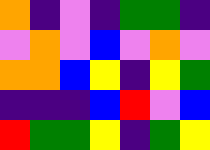[["orange", "indigo", "violet", "indigo", "green", "green", "indigo"], ["violet", "orange", "violet", "blue", "violet", "orange", "violet"], ["orange", "orange", "blue", "yellow", "indigo", "yellow", "green"], ["indigo", "indigo", "indigo", "blue", "red", "violet", "blue"], ["red", "green", "green", "yellow", "indigo", "green", "yellow"]]